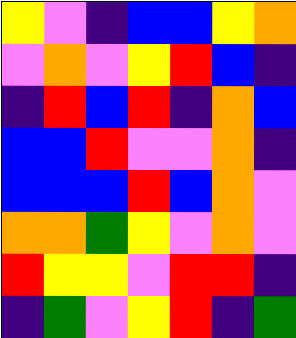[["yellow", "violet", "indigo", "blue", "blue", "yellow", "orange"], ["violet", "orange", "violet", "yellow", "red", "blue", "indigo"], ["indigo", "red", "blue", "red", "indigo", "orange", "blue"], ["blue", "blue", "red", "violet", "violet", "orange", "indigo"], ["blue", "blue", "blue", "red", "blue", "orange", "violet"], ["orange", "orange", "green", "yellow", "violet", "orange", "violet"], ["red", "yellow", "yellow", "violet", "red", "red", "indigo"], ["indigo", "green", "violet", "yellow", "red", "indigo", "green"]]